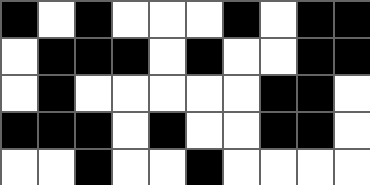[["black", "white", "black", "white", "white", "white", "black", "white", "black", "black"], ["white", "black", "black", "black", "white", "black", "white", "white", "black", "black"], ["white", "black", "white", "white", "white", "white", "white", "black", "black", "white"], ["black", "black", "black", "white", "black", "white", "white", "black", "black", "white"], ["white", "white", "black", "white", "white", "black", "white", "white", "white", "white"]]